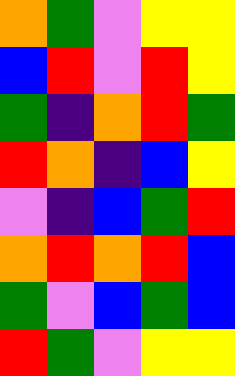[["orange", "green", "violet", "yellow", "yellow"], ["blue", "red", "violet", "red", "yellow"], ["green", "indigo", "orange", "red", "green"], ["red", "orange", "indigo", "blue", "yellow"], ["violet", "indigo", "blue", "green", "red"], ["orange", "red", "orange", "red", "blue"], ["green", "violet", "blue", "green", "blue"], ["red", "green", "violet", "yellow", "yellow"]]